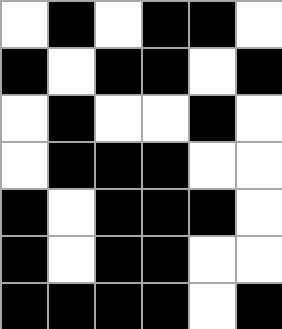[["white", "black", "white", "black", "black", "white"], ["black", "white", "black", "black", "white", "black"], ["white", "black", "white", "white", "black", "white"], ["white", "black", "black", "black", "white", "white"], ["black", "white", "black", "black", "black", "white"], ["black", "white", "black", "black", "white", "white"], ["black", "black", "black", "black", "white", "black"]]